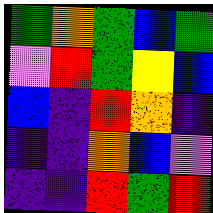[["green", "orange", "green", "blue", "green"], ["violet", "red", "green", "yellow", "blue"], ["blue", "indigo", "red", "orange", "indigo"], ["indigo", "indigo", "orange", "blue", "violet"], ["indigo", "indigo", "red", "green", "red"]]